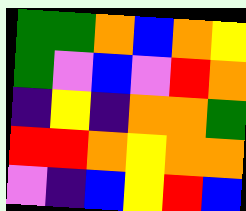[["green", "green", "orange", "blue", "orange", "yellow"], ["green", "violet", "blue", "violet", "red", "orange"], ["indigo", "yellow", "indigo", "orange", "orange", "green"], ["red", "red", "orange", "yellow", "orange", "orange"], ["violet", "indigo", "blue", "yellow", "red", "blue"]]